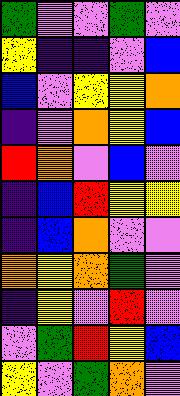[["green", "violet", "violet", "green", "violet"], ["yellow", "indigo", "indigo", "violet", "blue"], ["blue", "violet", "yellow", "yellow", "orange"], ["indigo", "violet", "orange", "yellow", "blue"], ["red", "orange", "violet", "blue", "violet"], ["indigo", "blue", "red", "yellow", "yellow"], ["indigo", "blue", "orange", "violet", "violet"], ["orange", "yellow", "orange", "green", "violet"], ["indigo", "yellow", "violet", "red", "violet"], ["violet", "green", "red", "yellow", "blue"], ["yellow", "violet", "green", "orange", "violet"]]